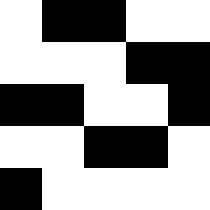[["white", "black", "black", "white", "white"], ["white", "white", "white", "black", "black"], ["black", "black", "white", "white", "black"], ["white", "white", "black", "black", "white"], ["black", "white", "white", "white", "white"]]